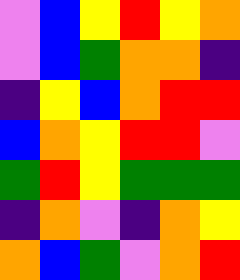[["violet", "blue", "yellow", "red", "yellow", "orange"], ["violet", "blue", "green", "orange", "orange", "indigo"], ["indigo", "yellow", "blue", "orange", "red", "red"], ["blue", "orange", "yellow", "red", "red", "violet"], ["green", "red", "yellow", "green", "green", "green"], ["indigo", "orange", "violet", "indigo", "orange", "yellow"], ["orange", "blue", "green", "violet", "orange", "red"]]